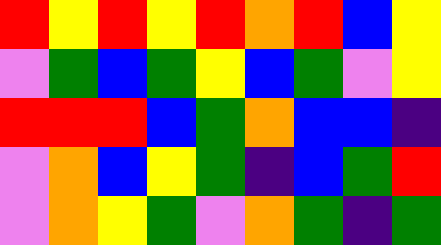[["red", "yellow", "red", "yellow", "red", "orange", "red", "blue", "yellow"], ["violet", "green", "blue", "green", "yellow", "blue", "green", "violet", "yellow"], ["red", "red", "red", "blue", "green", "orange", "blue", "blue", "indigo"], ["violet", "orange", "blue", "yellow", "green", "indigo", "blue", "green", "red"], ["violet", "orange", "yellow", "green", "violet", "orange", "green", "indigo", "green"]]